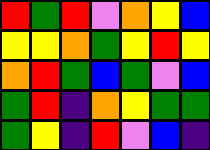[["red", "green", "red", "violet", "orange", "yellow", "blue"], ["yellow", "yellow", "orange", "green", "yellow", "red", "yellow"], ["orange", "red", "green", "blue", "green", "violet", "blue"], ["green", "red", "indigo", "orange", "yellow", "green", "green"], ["green", "yellow", "indigo", "red", "violet", "blue", "indigo"]]